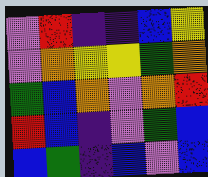[["violet", "red", "indigo", "indigo", "blue", "yellow"], ["violet", "orange", "yellow", "yellow", "green", "orange"], ["green", "blue", "orange", "violet", "orange", "red"], ["red", "blue", "indigo", "violet", "green", "blue"], ["blue", "green", "indigo", "blue", "violet", "blue"]]